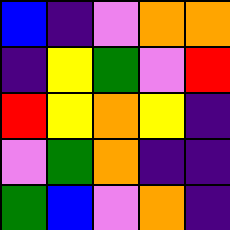[["blue", "indigo", "violet", "orange", "orange"], ["indigo", "yellow", "green", "violet", "red"], ["red", "yellow", "orange", "yellow", "indigo"], ["violet", "green", "orange", "indigo", "indigo"], ["green", "blue", "violet", "orange", "indigo"]]